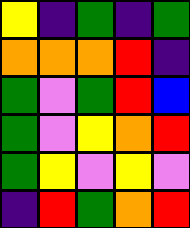[["yellow", "indigo", "green", "indigo", "green"], ["orange", "orange", "orange", "red", "indigo"], ["green", "violet", "green", "red", "blue"], ["green", "violet", "yellow", "orange", "red"], ["green", "yellow", "violet", "yellow", "violet"], ["indigo", "red", "green", "orange", "red"]]